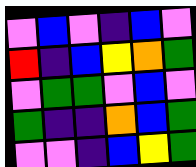[["violet", "blue", "violet", "indigo", "blue", "violet"], ["red", "indigo", "blue", "yellow", "orange", "green"], ["violet", "green", "green", "violet", "blue", "violet"], ["green", "indigo", "indigo", "orange", "blue", "green"], ["violet", "violet", "indigo", "blue", "yellow", "green"]]